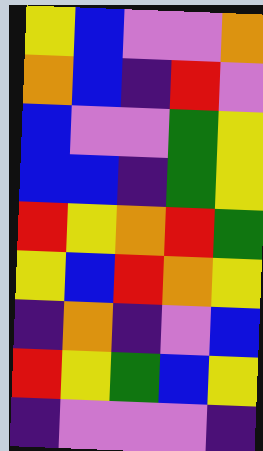[["yellow", "blue", "violet", "violet", "orange"], ["orange", "blue", "indigo", "red", "violet"], ["blue", "violet", "violet", "green", "yellow"], ["blue", "blue", "indigo", "green", "yellow"], ["red", "yellow", "orange", "red", "green"], ["yellow", "blue", "red", "orange", "yellow"], ["indigo", "orange", "indigo", "violet", "blue"], ["red", "yellow", "green", "blue", "yellow"], ["indigo", "violet", "violet", "violet", "indigo"]]